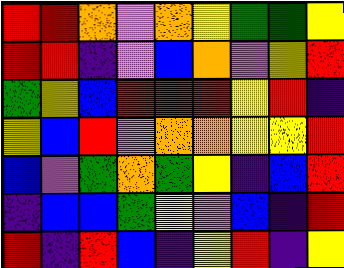[["red", "red", "orange", "violet", "orange", "yellow", "green", "green", "yellow"], ["red", "red", "indigo", "violet", "blue", "orange", "violet", "yellow", "red"], ["green", "yellow", "blue", "red", "red", "red", "yellow", "red", "indigo"], ["yellow", "blue", "red", "violet", "orange", "orange", "yellow", "yellow", "red"], ["blue", "violet", "green", "orange", "green", "yellow", "indigo", "blue", "red"], ["indigo", "blue", "blue", "green", "yellow", "violet", "blue", "indigo", "red"], ["red", "indigo", "red", "blue", "indigo", "yellow", "red", "indigo", "yellow"]]